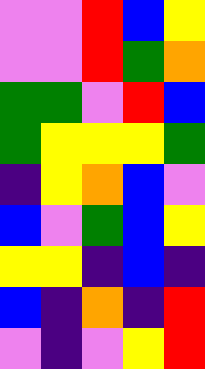[["violet", "violet", "red", "blue", "yellow"], ["violet", "violet", "red", "green", "orange"], ["green", "green", "violet", "red", "blue"], ["green", "yellow", "yellow", "yellow", "green"], ["indigo", "yellow", "orange", "blue", "violet"], ["blue", "violet", "green", "blue", "yellow"], ["yellow", "yellow", "indigo", "blue", "indigo"], ["blue", "indigo", "orange", "indigo", "red"], ["violet", "indigo", "violet", "yellow", "red"]]